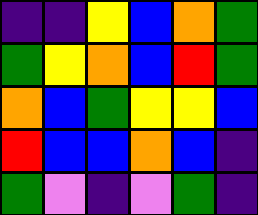[["indigo", "indigo", "yellow", "blue", "orange", "green"], ["green", "yellow", "orange", "blue", "red", "green"], ["orange", "blue", "green", "yellow", "yellow", "blue"], ["red", "blue", "blue", "orange", "blue", "indigo"], ["green", "violet", "indigo", "violet", "green", "indigo"]]